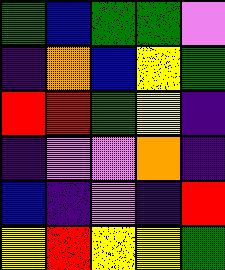[["green", "blue", "green", "green", "violet"], ["indigo", "orange", "blue", "yellow", "green"], ["red", "red", "green", "yellow", "indigo"], ["indigo", "violet", "violet", "orange", "indigo"], ["blue", "indigo", "violet", "indigo", "red"], ["yellow", "red", "yellow", "yellow", "green"]]